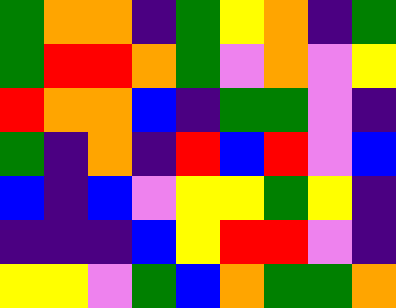[["green", "orange", "orange", "indigo", "green", "yellow", "orange", "indigo", "green"], ["green", "red", "red", "orange", "green", "violet", "orange", "violet", "yellow"], ["red", "orange", "orange", "blue", "indigo", "green", "green", "violet", "indigo"], ["green", "indigo", "orange", "indigo", "red", "blue", "red", "violet", "blue"], ["blue", "indigo", "blue", "violet", "yellow", "yellow", "green", "yellow", "indigo"], ["indigo", "indigo", "indigo", "blue", "yellow", "red", "red", "violet", "indigo"], ["yellow", "yellow", "violet", "green", "blue", "orange", "green", "green", "orange"]]